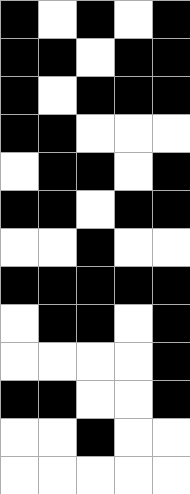[["black", "white", "black", "white", "black"], ["black", "black", "white", "black", "black"], ["black", "white", "black", "black", "black"], ["black", "black", "white", "white", "white"], ["white", "black", "black", "white", "black"], ["black", "black", "white", "black", "black"], ["white", "white", "black", "white", "white"], ["black", "black", "black", "black", "black"], ["white", "black", "black", "white", "black"], ["white", "white", "white", "white", "black"], ["black", "black", "white", "white", "black"], ["white", "white", "black", "white", "white"], ["white", "white", "white", "white", "white"]]